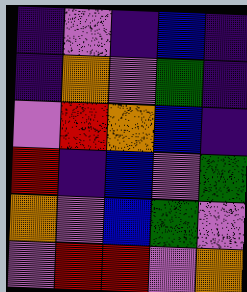[["indigo", "violet", "indigo", "blue", "indigo"], ["indigo", "orange", "violet", "green", "indigo"], ["violet", "red", "orange", "blue", "indigo"], ["red", "indigo", "blue", "violet", "green"], ["orange", "violet", "blue", "green", "violet"], ["violet", "red", "red", "violet", "orange"]]